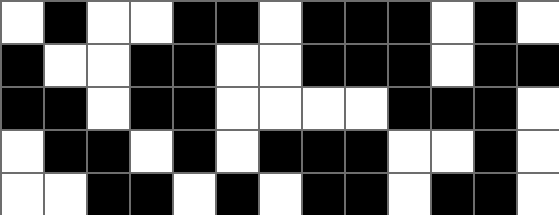[["white", "black", "white", "white", "black", "black", "white", "black", "black", "black", "white", "black", "white"], ["black", "white", "white", "black", "black", "white", "white", "black", "black", "black", "white", "black", "black"], ["black", "black", "white", "black", "black", "white", "white", "white", "white", "black", "black", "black", "white"], ["white", "black", "black", "white", "black", "white", "black", "black", "black", "white", "white", "black", "white"], ["white", "white", "black", "black", "white", "black", "white", "black", "black", "white", "black", "black", "white"]]